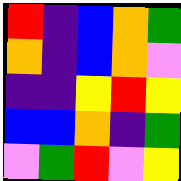[["red", "indigo", "blue", "orange", "green"], ["orange", "indigo", "blue", "orange", "violet"], ["indigo", "indigo", "yellow", "red", "yellow"], ["blue", "blue", "orange", "indigo", "green"], ["violet", "green", "red", "violet", "yellow"]]